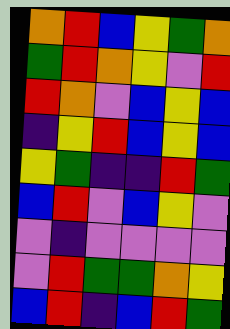[["orange", "red", "blue", "yellow", "green", "orange"], ["green", "red", "orange", "yellow", "violet", "red"], ["red", "orange", "violet", "blue", "yellow", "blue"], ["indigo", "yellow", "red", "blue", "yellow", "blue"], ["yellow", "green", "indigo", "indigo", "red", "green"], ["blue", "red", "violet", "blue", "yellow", "violet"], ["violet", "indigo", "violet", "violet", "violet", "violet"], ["violet", "red", "green", "green", "orange", "yellow"], ["blue", "red", "indigo", "blue", "red", "green"]]